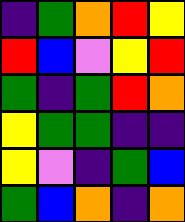[["indigo", "green", "orange", "red", "yellow"], ["red", "blue", "violet", "yellow", "red"], ["green", "indigo", "green", "red", "orange"], ["yellow", "green", "green", "indigo", "indigo"], ["yellow", "violet", "indigo", "green", "blue"], ["green", "blue", "orange", "indigo", "orange"]]